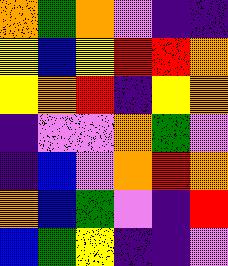[["orange", "green", "orange", "violet", "indigo", "indigo"], ["yellow", "blue", "yellow", "red", "red", "orange"], ["yellow", "orange", "red", "indigo", "yellow", "orange"], ["indigo", "violet", "violet", "orange", "green", "violet"], ["indigo", "blue", "violet", "orange", "red", "orange"], ["orange", "blue", "green", "violet", "indigo", "red"], ["blue", "green", "yellow", "indigo", "indigo", "violet"]]